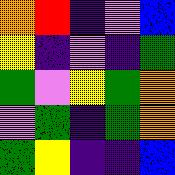[["orange", "red", "indigo", "violet", "blue"], ["yellow", "indigo", "violet", "indigo", "green"], ["green", "violet", "yellow", "green", "orange"], ["violet", "green", "indigo", "green", "orange"], ["green", "yellow", "indigo", "indigo", "blue"]]